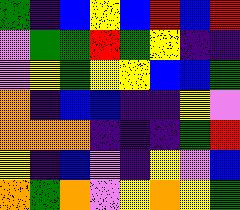[["green", "indigo", "blue", "yellow", "blue", "red", "blue", "red"], ["violet", "green", "green", "red", "green", "yellow", "indigo", "indigo"], ["violet", "yellow", "green", "yellow", "yellow", "blue", "blue", "green"], ["orange", "indigo", "blue", "blue", "indigo", "indigo", "yellow", "violet"], ["orange", "orange", "orange", "indigo", "indigo", "indigo", "green", "red"], ["yellow", "indigo", "blue", "violet", "indigo", "yellow", "violet", "blue"], ["orange", "green", "orange", "violet", "yellow", "orange", "yellow", "green"]]